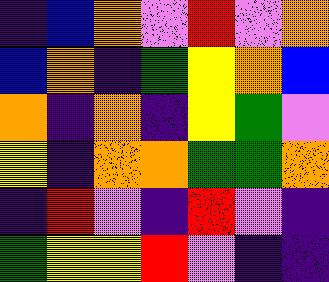[["indigo", "blue", "orange", "violet", "red", "violet", "orange"], ["blue", "orange", "indigo", "green", "yellow", "orange", "blue"], ["orange", "indigo", "orange", "indigo", "yellow", "green", "violet"], ["yellow", "indigo", "orange", "orange", "green", "green", "orange"], ["indigo", "red", "violet", "indigo", "red", "violet", "indigo"], ["green", "yellow", "yellow", "red", "violet", "indigo", "indigo"]]